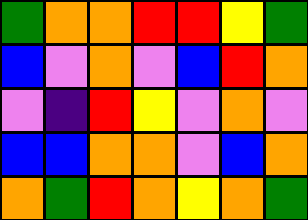[["green", "orange", "orange", "red", "red", "yellow", "green"], ["blue", "violet", "orange", "violet", "blue", "red", "orange"], ["violet", "indigo", "red", "yellow", "violet", "orange", "violet"], ["blue", "blue", "orange", "orange", "violet", "blue", "orange"], ["orange", "green", "red", "orange", "yellow", "orange", "green"]]